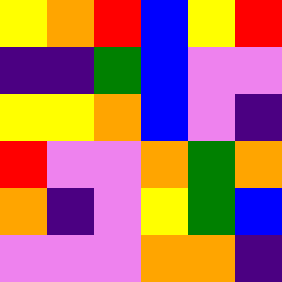[["yellow", "orange", "red", "blue", "yellow", "red"], ["indigo", "indigo", "green", "blue", "violet", "violet"], ["yellow", "yellow", "orange", "blue", "violet", "indigo"], ["red", "violet", "violet", "orange", "green", "orange"], ["orange", "indigo", "violet", "yellow", "green", "blue"], ["violet", "violet", "violet", "orange", "orange", "indigo"]]